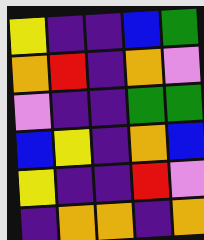[["yellow", "indigo", "indigo", "blue", "green"], ["orange", "red", "indigo", "orange", "violet"], ["violet", "indigo", "indigo", "green", "green"], ["blue", "yellow", "indigo", "orange", "blue"], ["yellow", "indigo", "indigo", "red", "violet"], ["indigo", "orange", "orange", "indigo", "orange"]]